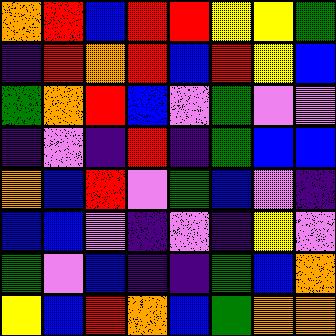[["orange", "red", "blue", "red", "red", "yellow", "yellow", "green"], ["indigo", "red", "orange", "red", "blue", "red", "yellow", "blue"], ["green", "orange", "red", "blue", "violet", "green", "violet", "violet"], ["indigo", "violet", "indigo", "red", "indigo", "green", "blue", "blue"], ["orange", "blue", "red", "violet", "green", "blue", "violet", "indigo"], ["blue", "blue", "violet", "indigo", "violet", "indigo", "yellow", "violet"], ["green", "violet", "blue", "indigo", "indigo", "green", "blue", "orange"], ["yellow", "blue", "red", "orange", "blue", "green", "orange", "orange"]]